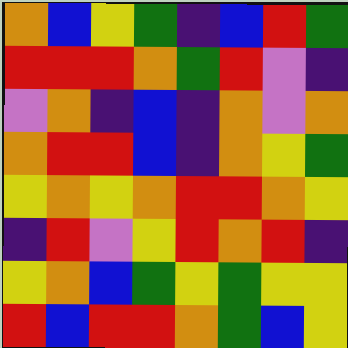[["orange", "blue", "yellow", "green", "indigo", "blue", "red", "green"], ["red", "red", "red", "orange", "green", "red", "violet", "indigo"], ["violet", "orange", "indigo", "blue", "indigo", "orange", "violet", "orange"], ["orange", "red", "red", "blue", "indigo", "orange", "yellow", "green"], ["yellow", "orange", "yellow", "orange", "red", "red", "orange", "yellow"], ["indigo", "red", "violet", "yellow", "red", "orange", "red", "indigo"], ["yellow", "orange", "blue", "green", "yellow", "green", "yellow", "yellow"], ["red", "blue", "red", "red", "orange", "green", "blue", "yellow"]]